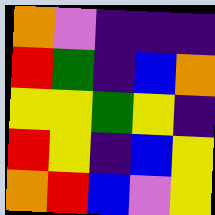[["orange", "violet", "indigo", "indigo", "indigo"], ["red", "green", "indigo", "blue", "orange"], ["yellow", "yellow", "green", "yellow", "indigo"], ["red", "yellow", "indigo", "blue", "yellow"], ["orange", "red", "blue", "violet", "yellow"]]